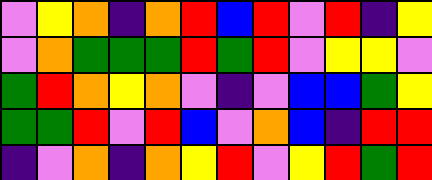[["violet", "yellow", "orange", "indigo", "orange", "red", "blue", "red", "violet", "red", "indigo", "yellow"], ["violet", "orange", "green", "green", "green", "red", "green", "red", "violet", "yellow", "yellow", "violet"], ["green", "red", "orange", "yellow", "orange", "violet", "indigo", "violet", "blue", "blue", "green", "yellow"], ["green", "green", "red", "violet", "red", "blue", "violet", "orange", "blue", "indigo", "red", "red"], ["indigo", "violet", "orange", "indigo", "orange", "yellow", "red", "violet", "yellow", "red", "green", "red"]]